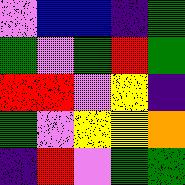[["violet", "blue", "blue", "indigo", "green"], ["green", "violet", "green", "red", "green"], ["red", "red", "violet", "yellow", "indigo"], ["green", "violet", "yellow", "yellow", "orange"], ["indigo", "red", "violet", "green", "green"]]